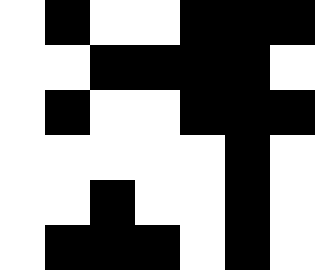[["white", "black", "white", "white", "black", "black", "black"], ["white", "white", "black", "black", "black", "black", "white"], ["white", "black", "white", "white", "black", "black", "black"], ["white", "white", "white", "white", "white", "black", "white"], ["white", "white", "black", "white", "white", "black", "white"], ["white", "black", "black", "black", "white", "black", "white"]]